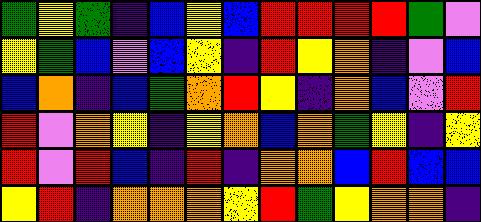[["green", "yellow", "green", "indigo", "blue", "yellow", "blue", "red", "red", "red", "red", "green", "violet"], ["yellow", "green", "blue", "violet", "blue", "yellow", "indigo", "red", "yellow", "orange", "indigo", "violet", "blue"], ["blue", "orange", "indigo", "blue", "green", "orange", "red", "yellow", "indigo", "orange", "blue", "violet", "red"], ["red", "violet", "orange", "yellow", "indigo", "yellow", "orange", "blue", "orange", "green", "yellow", "indigo", "yellow"], ["red", "violet", "red", "blue", "indigo", "red", "indigo", "orange", "orange", "blue", "red", "blue", "blue"], ["yellow", "red", "indigo", "orange", "orange", "orange", "yellow", "red", "green", "yellow", "orange", "orange", "indigo"]]